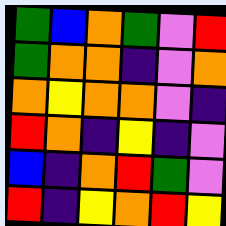[["green", "blue", "orange", "green", "violet", "red"], ["green", "orange", "orange", "indigo", "violet", "orange"], ["orange", "yellow", "orange", "orange", "violet", "indigo"], ["red", "orange", "indigo", "yellow", "indigo", "violet"], ["blue", "indigo", "orange", "red", "green", "violet"], ["red", "indigo", "yellow", "orange", "red", "yellow"]]